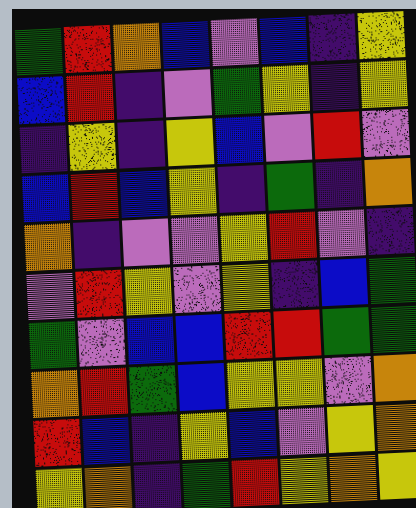[["green", "red", "orange", "blue", "violet", "blue", "indigo", "yellow"], ["blue", "red", "indigo", "violet", "green", "yellow", "indigo", "yellow"], ["indigo", "yellow", "indigo", "yellow", "blue", "violet", "red", "violet"], ["blue", "red", "blue", "yellow", "indigo", "green", "indigo", "orange"], ["orange", "indigo", "violet", "violet", "yellow", "red", "violet", "indigo"], ["violet", "red", "yellow", "violet", "yellow", "indigo", "blue", "green"], ["green", "violet", "blue", "blue", "red", "red", "green", "green"], ["orange", "red", "green", "blue", "yellow", "yellow", "violet", "orange"], ["red", "blue", "indigo", "yellow", "blue", "violet", "yellow", "orange"], ["yellow", "orange", "indigo", "green", "red", "yellow", "orange", "yellow"]]